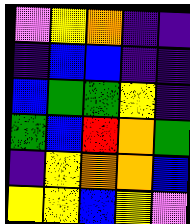[["violet", "yellow", "orange", "indigo", "indigo"], ["indigo", "blue", "blue", "indigo", "indigo"], ["blue", "green", "green", "yellow", "indigo"], ["green", "blue", "red", "orange", "green"], ["indigo", "yellow", "orange", "orange", "blue"], ["yellow", "yellow", "blue", "yellow", "violet"]]